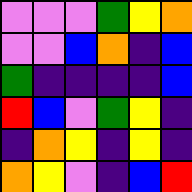[["violet", "violet", "violet", "green", "yellow", "orange"], ["violet", "violet", "blue", "orange", "indigo", "blue"], ["green", "indigo", "indigo", "indigo", "indigo", "blue"], ["red", "blue", "violet", "green", "yellow", "indigo"], ["indigo", "orange", "yellow", "indigo", "yellow", "indigo"], ["orange", "yellow", "violet", "indigo", "blue", "red"]]